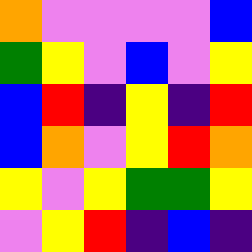[["orange", "violet", "violet", "violet", "violet", "blue"], ["green", "yellow", "violet", "blue", "violet", "yellow"], ["blue", "red", "indigo", "yellow", "indigo", "red"], ["blue", "orange", "violet", "yellow", "red", "orange"], ["yellow", "violet", "yellow", "green", "green", "yellow"], ["violet", "yellow", "red", "indigo", "blue", "indigo"]]